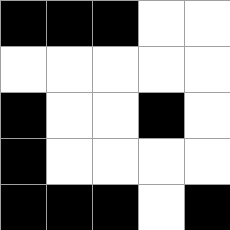[["black", "black", "black", "white", "white"], ["white", "white", "white", "white", "white"], ["black", "white", "white", "black", "white"], ["black", "white", "white", "white", "white"], ["black", "black", "black", "white", "black"]]